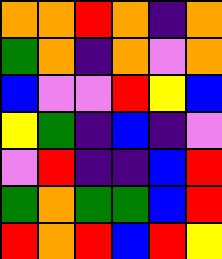[["orange", "orange", "red", "orange", "indigo", "orange"], ["green", "orange", "indigo", "orange", "violet", "orange"], ["blue", "violet", "violet", "red", "yellow", "blue"], ["yellow", "green", "indigo", "blue", "indigo", "violet"], ["violet", "red", "indigo", "indigo", "blue", "red"], ["green", "orange", "green", "green", "blue", "red"], ["red", "orange", "red", "blue", "red", "yellow"]]